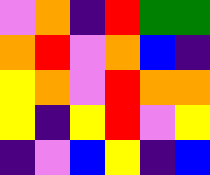[["violet", "orange", "indigo", "red", "green", "green"], ["orange", "red", "violet", "orange", "blue", "indigo"], ["yellow", "orange", "violet", "red", "orange", "orange"], ["yellow", "indigo", "yellow", "red", "violet", "yellow"], ["indigo", "violet", "blue", "yellow", "indigo", "blue"]]